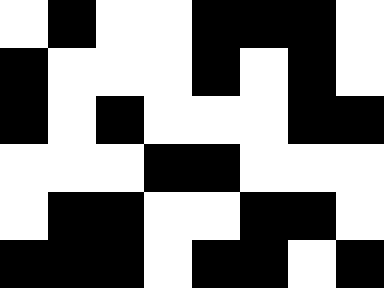[["white", "black", "white", "white", "black", "black", "black", "white"], ["black", "white", "white", "white", "black", "white", "black", "white"], ["black", "white", "black", "white", "white", "white", "black", "black"], ["white", "white", "white", "black", "black", "white", "white", "white"], ["white", "black", "black", "white", "white", "black", "black", "white"], ["black", "black", "black", "white", "black", "black", "white", "black"]]